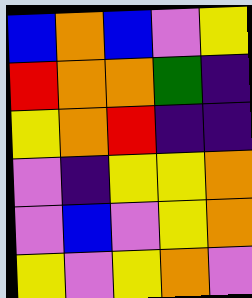[["blue", "orange", "blue", "violet", "yellow"], ["red", "orange", "orange", "green", "indigo"], ["yellow", "orange", "red", "indigo", "indigo"], ["violet", "indigo", "yellow", "yellow", "orange"], ["violet", "blue", "violet", "yellow", "orange"], ["yellow", "violet", "yellow", "orange", "violet"]]